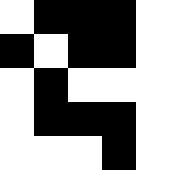[["white", "black", "black", "black", "white"], ["black", "white", "black", "black", "white"], ["white", "black", "white", "white", "white"], ["white", "black", "black", "black", "white"], ["white", "white", "white", "black", "white"]]